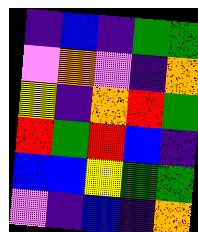[["indigo", "blue", "indigo", "green", "green"], ["violet", "orange", "violet", "indigo", "orange"], ["yellow", "indigo", "orange", "red", "green"], ["red", "green", "red", "blue", "indigo"], ["blue", "blue", "yellow", "green", "green"], ["violet", "indigo", "blue", "indigo", "orange"]]